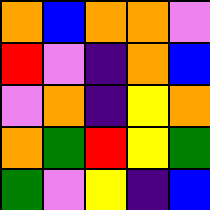[["orange", "blue", "orange", "orange", "violet"], ["red", "violet", "indigo", "orange", "blue"], ["violet", "orange", "indigo", "yellow", "orange"], ["orange", "green", "red", "yellow", "green"], ["green", "violet", "yellow", "indigo", "blue"]]